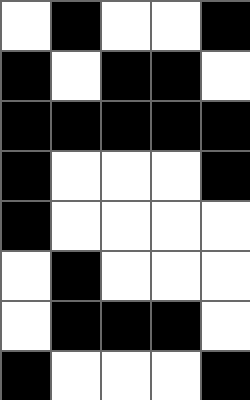[["white", "black", "white", "white", "black"], ["black", "white", "black", "black", "white"], ["black", "black", "black", "black", "black"], ["black", "white", "white", "white", "black"], ["black", "white", "white", "white", "white"], ["white", "black", "white", "white", "white"], ["white", "black", "black", "black", "white"], ["black", "white", "white", "white", "black"]]